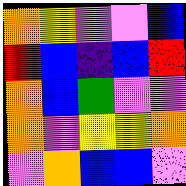[["orange", "yellow", "violet", "violet", "blue"], ["red", "blue", "indigo", "blue", "red"], ["orange", "blue", "green", "violet", "violet"], ["orange", "violet", "yellow", "yellow", "orange"], ["violet", "orange", "blue", "blue", "violet"]]